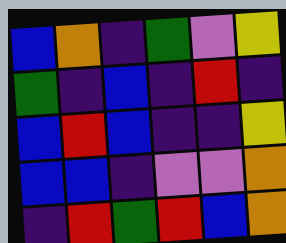[["blue", "orange", "indigo", "green", "violet", "yellow"], ["green", "indigo", "blue", "indigo", "red", "indigo"], ["blue", "red", "blue", "indigo", "indigo", "yellow"], ["blue", "blue", "indigo", "violet", "violet", "orange"], ["indigo", "red", "green", "red", "blue", "orange"]]